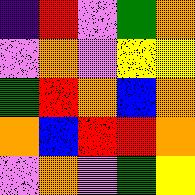[["indigo", "red", "violet", "green", "orange"], ["violet", "orange", "violet", "yellow", "yellow"], ["green", "red", "orange", "blue", "orange"], ["orange", "blue", "red", "red", "orange"], ["violet", "orange", "violet", "green", "yellow"]]